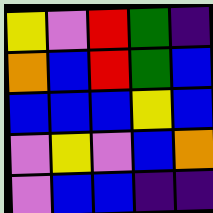[["yellow", "violet", "red", "green", "indigo"], ["orange", "blue", "red", "green", "blue"], ["blue", "blue", "blue", "yellow", "blue"], ["violet", "yellow", "violet", "blue", "orange"], ["violet", "blue", "blue", "indigo", "indigo"]]